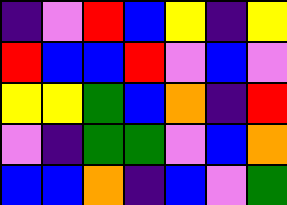[["indigo", "violet", "red", "blue", "yellow", "indigo", "yellow"], ["red", "blue", "blue", "red", "violet", "blue", "violet"], ["yellow", "yellow", "green", "blue", "orange", "indigo", "red"], ["violet", "indigo", "green", "green", "violet", "blue", "orange"], ["blue", "blue", "orange", "indigo", "blue", "violet", "green"]]